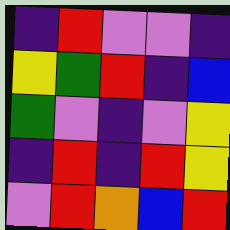[["indigo", "red", "violet", "violet", "indigo"], ["yellow", "green", "red", "indigo", "blue"], ["green", "violet", "indigo", "violet", "yellow"], ["indigo", "red", "indigo", "red", "yellow"], ["violet", "red", "orange", "blue", "red"]]